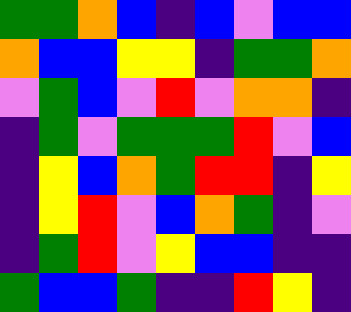[["green", "green", "orange", "blue", "indigo", "blue", "violet", "blue", "blue"], ["orange", "blue", "blue", "yellow", "yellow", "indigo", "green", "green", "orange"], ["violet", "green", "blue", "violet", "red", "violet", "orange", "orange", "indigo"], ["indigo", "green", "violet", "green", "green", "green", "red", "violet", "blue"], ["indigo", "yellow", "blue", "orange", "green", "red", "red", "indigo", "yellow"], ["indigo", "yellow", "red", "violet", "blue", "orange", "green", "indigo", "violet"], ["indigo", "green", "red", "violet", "yellow", "blue", "blue", "indigo", "indigo"], ["green", "blue", "blue", "green", "indigo", "indigo", "red", "yellow", "indigo"]]